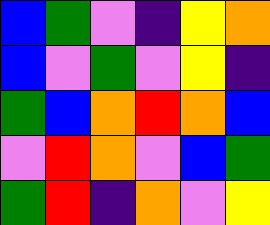[["blue", "green", "violet", "indigo", "yellow", "orange"], ["blue", "violet", "green", "violet", "yellow", "indigo"], ["green", "blue", "orange", "red", "orange", "blue"], ["violet", "red", "orange", "violet", "blue", "green"], ["green", "red", "indigo", "orange", "violet", "yellow"]]